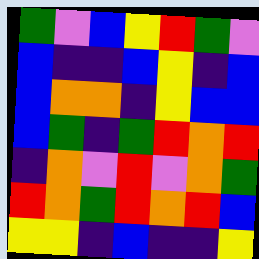[["green", "violet", "blue", "yellow", "red", "green", "violet"], ["blue", "indigo", "indigo", "blue", "yellow", "indigo", "blue"], ["blue", "orange", "orange", "indigo", "yellow", "blue", "blue"], ["blue", "green", "indigo", "green", "red", "orange", "red"], ["indigo", "orange", "violet", "red", "violet", "orange", "green"], ["red", "orange", "green", "red", "orange", "red", "blue"], ["yellow", "yellow", "indigo", "blue", "indigo", "indigo", "yellow"]]